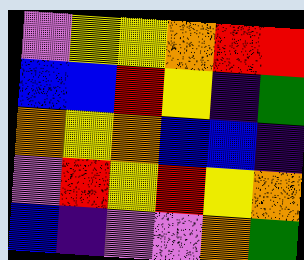[["violet", "yellow", "yellow", "orange", "red", "red"], ["blue", "blue", "red", "yellow", "indigo", "green"], ["orange", "yellow", "orange", "blue", "blue", "indigo"], ["violet", "red", "yellow", "red", "yellow", "orange"], ["blue", "indigo", "violet", "violet", "orange", "green"]]